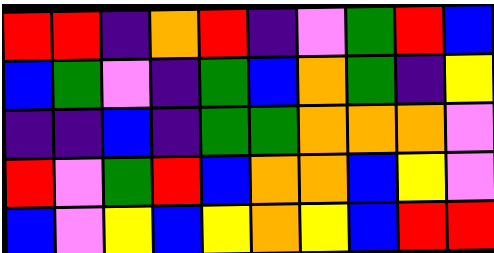[["red", "red", "indigo", "orange", "red", "indigo", "violet", "green", "red", "blue"], ["blue", "green", "violet", "indigo", "green", "blue", "orange", "green", "indigo", "yellow"], ["indigo", "indigo", "blue", "indigo", "green", "green", "orange", "orange", "orange", "violet"], ["red", "violet", "green", "red", "blue", "orange", "orange", "blue", "yellow", "violet"], ["blue", "violet", "yellow", "blue", "yellow", "orange", "yellow", "blue", "red", "red"]]